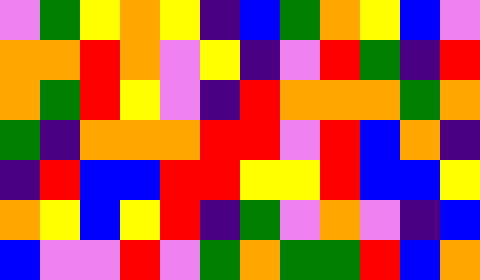[["violet", "green", "yellow", "orange", "yellow", "indigo", "blue", "green", "orange", "yellow", "blue", "violet"], ["orange", "orange", "red", "orange", "violet", "yellow", "indigo", "violet", "red", "green", "indigo", "red"], ["orange", "green", "red", "yellow", "violet", "indigo", "red", "orange", "orange", "orange", "green", "orange"], ["green", "indigo", "orange", "orange", "orange", "red", "red", "violet", "red", "blue", "orange", "indigo"], ["indigo", "red", "blue", "blue", "red", "red", "yellow", "yellow", "red", "blue", "blue", "yellow"], ["orange", "yellow", "blue", "yellow", "red", "indigo", "green", "violet", "orange", "violet", "indigo", "blue"], ["blue", "violet", "violet", "red", "violet", "green", "orange", "green", "green", "red", "blue", "orange"]]